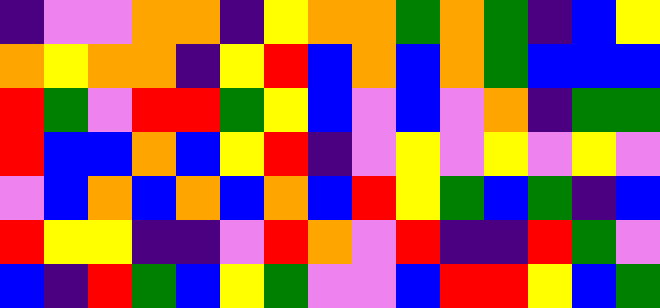[["indigo", "violet", "violet", "orange", "orange", "indigo", "yellow", "orange", "orange", "green", "orange", "green", "indigo", "blue", "yellow"], ["orange", "yellow", "orange", "orange", "indigo", "yellow", "red", "blue", "orange", "blue", "orange", "green", "blue", "blue", "blue"], ["red", "green", "violet", "red", "red", "green", "yellow", "blue", "violet", "blue", "violet", "orange", "indigo", "green", "green"], ["red", "blue", "blue", "orange", "blue", "yellow", "red", "indigo", "violet", "yellow", "violet", "yellow", "violet", "yellow", "violet"], ["violet", "blue", "orange", "blue", "orange", "blue", "orange", "blue", "red", "yellow", "green", "blue", "green", "indigo", "blue"], ["red", "yellow", "yellow", "indigo", "indigo", "violet", "red", "orange", "violet", "red", "indigo", "indigo", "red", "green", "violet"], ["blue", "indigo", "red", "green", "blue", "yellow", "green", "violet", "violet", "blue", "red", "red", "yellow", "blue", "green"]]